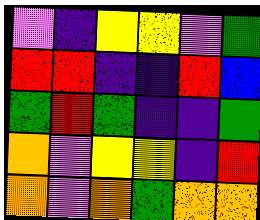[["violet", "indigo", "yellow", "yellow", "violet", "green"], ["red", "red", "indigo", "indigo", "red", "blue"], ["green", "red", "green", "indigo", "indigo", "green"], ["orange", "violet", "yellow", "yellow", "indigo", "red"], ["orange", "violet", "orange", "green", "orange", "orange"]]